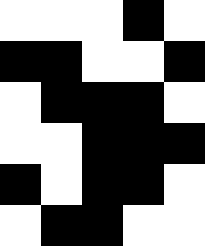[["white", "white", "white", "black", "white"], ["black", "black", "white", "white", "black"], ["white", "black", "black", "black", "white"], ["white", "white", "black", "black", "black"], ["black", "white", "black", "black", "white"], ["white", "black", "black", "white", "white"]]